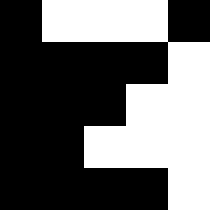[["black", "white", "white", "white", "black"], ["black", "black", "black", "black", "white"], ["black", "black", "black", "white", "white"], ["black", "black", "white", "white", "white"], ["black", "black", "black", "black", "white"]]